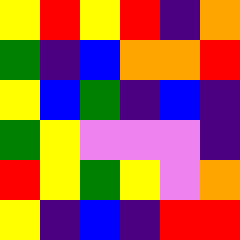[["yellow", "red", "yellow", "red", "indigo", "orange"], ["green", "indigo", "blue", "orange", "orange", "red"], ["yellow", "blue", "green", "indigo", "blue", "indigo"], ["green", "yellow", "violet", "violet", "violet", "indigo"], ["red", "yellow", "green", "yellow", "violet", "orange"], ["yellow", "indigo", "blue", "indigo", "red", "red"]]